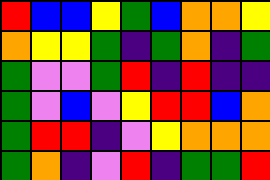[["red", "blue", "blue", "yellow", "green", "blue", "orange", "orange", "yellow"], ["orange", "yellow", "yellow", "green", "indigo", "green", "orange", "indigo", "green"], ["green", "violet", "violet", "green", "red", "indigo", "red", "indigo", "indigo"], ["green", "violet", "blue", "violet", "yellow", "red", "red", "blue", "orange"], ["green", "red", "red", "indigo", "violet", "yellow", "orange", "orange", "orange"], ["green", "orange", "indigo", "violet", "red", "indigo", "green", "green", "red"]]